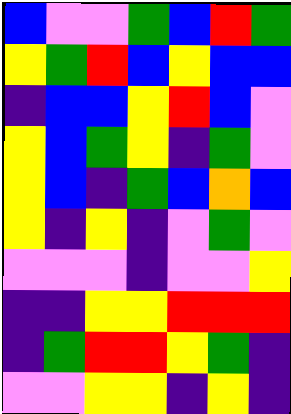[["blue", "violet", "violet", "green", "blue", "red", "green"], ["yellow", "green", "red", "blue", "yellow", "blue", "blue"], ["indigo", "blue", "blue", "yellow", "red", "blue", "violet"], ["yellow", "blue", "green", "yellow", "indigo", "green", "violet"], ["yellow", "blue", "indigo", "green", "blue", "orange", "blue"], ["yellow", "indigo", "yellow", "indigo", "violet", "green", "violet"], ["violet", "violet", "violet", "indigo", "violet", "violet", "yellow"], ["indigo", "indigo", "yellow", "yellow", "red", "red", "red"], ["indigo", "green", "red", "red", "yellow", "green", "indigo"], ["violet", "violet", "yellow", "yellow", "indigo", "yellow", "indigo"]]